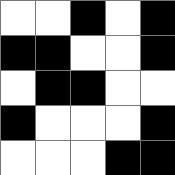[["white", "white", "black", "white", "black"], ["black", "black", "white", "white", "black"], ["white", "black", "black", "white", "white"], ["black", "white", "white", "white", "black"], ["white", "white", "white", "black", "black"]]